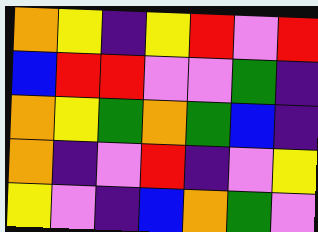[["orange", "yellow", "indigo", "yellow", "red", "violet", "red"], ["blue", "red", "red", "violet", "violet", "green", "indigo"], ["orange", "yellow", "green", "orange", "green", "blue", "indigo"], ["orange", "indigo", "violet", "red", "indigo", "violet", "yellow"], ["yellow", "violet", "indigo", "blue", "orange", "green", "violet"]]